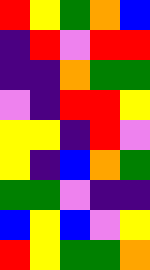[["red", "yellow", "green", "orange", "blue"], ["indigo", "red", "violet", "red", "red"], ["indigo", "indigo", "orange", "green", "green"], ["violet", "indigo", "red", "red", "yellow"], ["yellow", "yellow", "indigo", "red", "violet"], ["yellow", "indigo", "blue", "orange", "green"], ["green", "green", "violet", "indigo", "indigo"], ["blue", "yellow", "blue", "violet", "yellow"], ["red", "yellow", "green", "green", "orange"]]